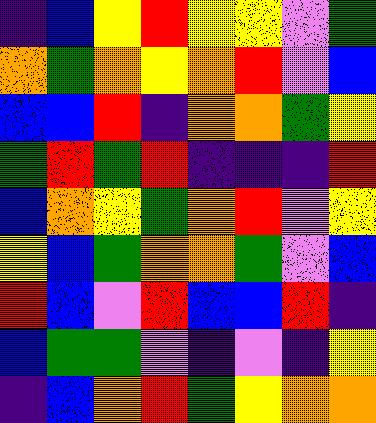[["indigo", "blue", "yellow", "red", "yellow", "yellow", "violet", "green"], ["orange", "green", "orange", "yellow", "orange", "red", "violet", "blue"], ["blue", "blue", "red", "indigo", "orange", "orange", "green", "yellow"], ["green", "red", "green", "red", "indigo", "indigo", "indigo", "red"], ["blue", "orange", "yellow", "green", "orange", "red", "violet", "yellow"], ["yellow", "blue", "green", "orange", "orange", "green", "violet", "blue"], ["red", "blue", "violet", "red", "blue", "blue", "red", "indigo"], ["blue", "green", "green", "violet", "indigo", "violet", "indigo", "yellow"], ["indigo", "blue", "orange", "red", "green", "yellow", "orange", "orange"]]